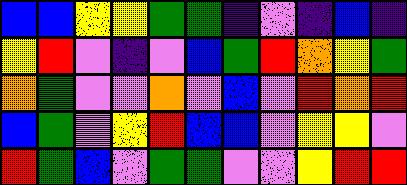[["blue", "blue", "yellow", "yellow", "green", "green", "indigo", "violet", "indigo", "blue", "indigo"], ["yellow", "red", "violet", "indigo", "violet", "blue", "green", "red", "orange", "yellow", "green"], ["orange", "green", "violet", "violet", "orange", "violet", "blue", "violet", "red", "orange", "red"], ["blue", "green", "violet", "yellow", "red", "blue", "blue", "violet", "yellow", "yellow", "violet"], ["red", "green", "blue", "violet", "green", "green", "violet", "violet", "yellow", "red", "red"]]